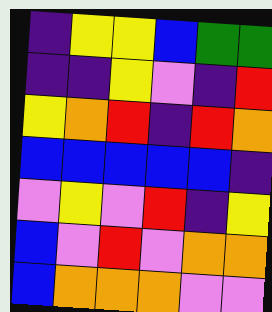[["indigo", "yellow", "yellow", "blue", "green", "green"], ["indigo", "indigo", "yellow", "violet", "indigo", "red"], ["yellow", "orange", "red", "indigo", "red", "orange"], ["blue", "blue", "blue", "blue", "blue", "indigo"], ["violet", "yellow", "violet", "red", "indigo", "yellow"], ["blue", "violet", "red", "violet", "orange", "orange"], ["blue", "orange", "orange", "orange", "violet", "violet"]]